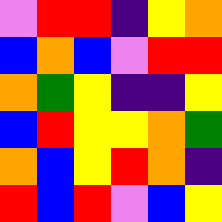[["violet", "red", "red", "indigo", "yellow", "orange"], ["blue", "orange", "blue", "violet", "red", "red"], ["orange", "green", "yellow", "indigo", "indigo", "yellow"], ["blue", "red", "yellow", "yellow", "orange", "green"], ["orange", "blue", "yellow", "red", "orange", "indigo"], ["red", "blue", "red", "violet", "blue", "yellow"]]